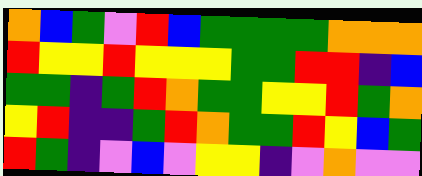[["orange", "blue", "green", "violet", "red", "blue", "green", "green", "green", "green", "orange", "orange", "orange"], ["red", "yellow", "yellow", "red", "yellow", "yellow", "yellow", "green", "green", "red", "red", "indigo", "blue"], ["green", "green", "indigo", "green", "red", "orange", "green", "green", "yellow", "yellow", "red", "green", "orange"], ["yellow", "red", "indigo", "indigo", "green", "red", "orange", "green", "green", "red", "yellow", "blue", "green"], ["red", "green", "indigo", "violet", "blue", "violet", "yellow", "yellow", "indigo", "violet", "orange", "violet", "violet"]]